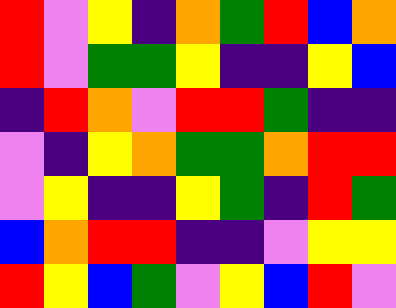[["red", "violet", "yellow", "indigo", "orange", "green", "red", "blue", "orange"], ["red", "violet", "green", "green", "yellow", "indigo", "indigo", "yellow", "blue"], ["indigo", "red", "orange", "violet", "red", "red", "green", "indigo", "indigo"], ["violet", "indigo", "yellow", "orange", "green", "green", "orange", "red", "red"], ["violet", "yellow", "indigo", "indigo", "yellow", "green", "indigo", "red", "green"], ["blue", "orange", "red", "red", "indigo", "indigo", "violet", "yellow", "yellow"], ["red", "yellow", "blue", "green", "violet", "yellow", "blue", "red", "violet"]]